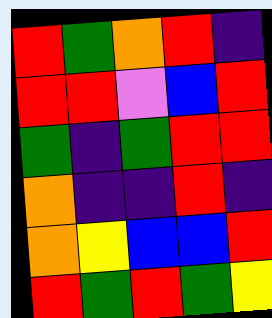[["red", "green", "orange", "red", "indigo"], ["red", "red", "violet", "blue", "red"], ["green", "indigo", "green", "red", "red"], ["orange", "indigo", "indigo", "red", "indigo"], ["orange", "yellow", "blue", "blue", "red"], ["red", "green", "red", "green", "yellow"]]